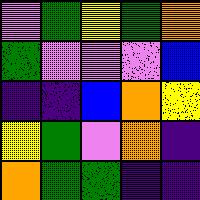[["violet", "green", "yellow", "green", "orange"], ["green", "violet", "violet", "violet", "blue"], ["indigo", "indigo", "blue", "orange", "yellow"], ["yellow", "green", "violet", "orange", "indigo"], ["orange", "green", "green", "indigo", "indigo"]]